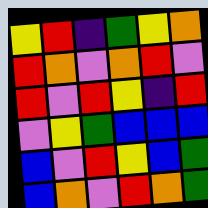[["yellow", "red", "indigo", "green", "yellow", "orange"], ["red", "orange", "violet", "orange", "red", "violet"], ["red", "violet", "red", "yellow", "indigo", "red"], ["violet", "yellow", "green", "blue", "blue", "blue"], ["blue", "violet", "red", "yellow", "blue", "green"], ["blue", "orange", "violet", "red", "orange", "green"]]